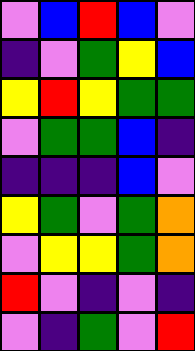[["violet", "blue", "red", "blue", "violet"], ["indigo", "violet", "green", "yellow", "blue"], ["yellow", "red", "yellow", "green", "green"], ["violet", "green", "green", "blue", "indigo"], ["indigo", "indigo", "indigo", "blue", "violet"], ["yellow", "green", "violet", "green", "orange"], ["violet", "yellow", "yellow", "green", "orange"], ["red", "violet", "indigo", "violet", "indigo"], ["violet", "indigo", "green", "violet", "red"]]